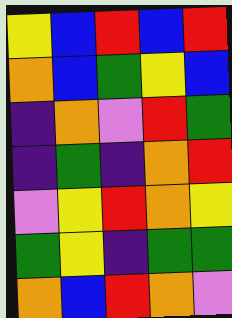[["yellow", "blue", "red", "blue", "red"], ["orange", "blue", "green", "yellow", "blue"], ["indigo", "orange", "violet", "red", "green"], ["indigo", "green", "indigo", "orange", "red"], ["violet", "yellow", "red", "orange", "yellow"], ["green", "yellow", "indigo", "green", "green"], ["orange", "blue", "red", "orange", "violet"]]